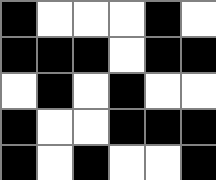[["black", "white", "white", "white", "black", "white"], ["black", "black", "black", "white", "black", "black"], ["white", "black", "white", "black", "white", "white"], ["black", "white", "white", "black", "black", "black"], ["black", "white", "black", "white", "white", "black"]]